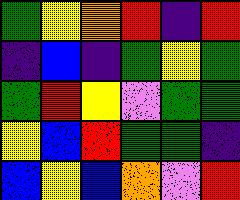[["green", "yellow", "orange", "red", "indigo", "red"], ["indigo", "blue", "indigo", "green", "yellow", "green"], ["green", "red", "yellow", "violet", "green", "green"], ["yellow", "blue", "red", "green", "green", "indigo"], ["blue", "yellow", "blue", "orange", "violet", "red"]]